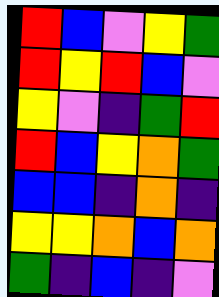[["red", "blue", "violet", "yellow", "green"], ["red", "yellow", "red", "blue", "violet"], ["yellow", "violet", "indigo", "green", "red"], ["red", "blue", "yellow", "orange", "green"], ["blue", "blue", "indigo", "orange", "indigo"], ["yellow", "yellow", "orange", "blue", "orange"], ["green", "indigo", "blue", "indigo", "violet"]]